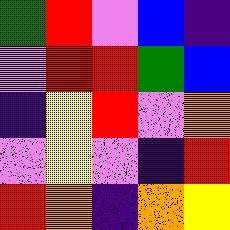[["green", "red", "violet", "blue", "indigo"], ["violet", "red", "red", "green", "blue"], ["indigo", "yellow", "red", "violet", "orange"], ["violet", "yellow", "violet", "indigo", "red"], ["red", "orange", "indigo", "orange", "yellow"]]